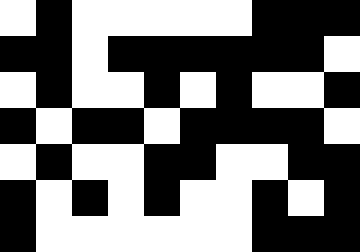[["white", "black", "white", "white", "white", "white", "white", "black", "black", "black"], ["black", "black", "white", "black", "black", "black", "black", "black", "black", "white"], ["white", "black", "white", "white", "black", "white", "black", "white", "white", "black"], ["black", "white", "black", "black", "white", "black", "black", "black", "black", "white"], ["white", "black", "white", "white", "black", "black", "white", "white", "black", "black"], ["black", "white", "black", "white", "black", "white", "white", "black", "white", "black"], ["black", "white", "white", "white", "white", "white", "white", "black", "black", "black"]]